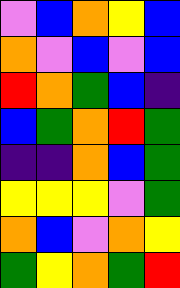[["violet", "blue", "orange", "yellow", "blue"], ["orange", "violet", "blue", "violet", "blue"], ["red", "orange", "green", "blue", "indigo"], ["blue", "green", "orange", "red", "green"], ["indigo", "indigo", "orange", "blue", "green"], ["yellow", "yellow", "yellow", "violet", "green"], ["orange", "blue", "violet", "orange", "yellow"], ["green", "yellow", "orange", "green", "red"]]